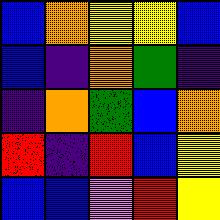[["blue", "orange", "yellow", "yellow", "blue"], ["blue", "indigo", "orange", "green", "indigo"], ["indigo", "orange", "green", "blue", "orange"], ["red", "indigo", "red", "blue", "yellow"], ["blue", "blue", "violet", "red", "yellow"]]